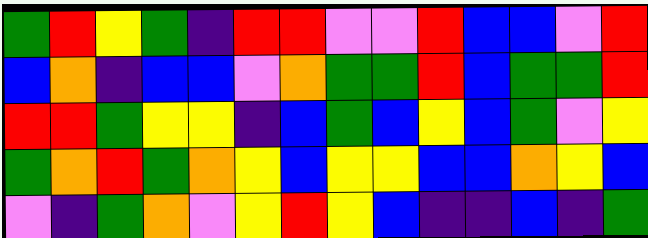[["green", "red", "yellow", "green", "indigo", "red", "red", "violet", "violet", "red", "blue", "blue", "violet", "red"], ["blue", "orange", "indigo", "blue", "blue", "violet", "orange", "green", "green", "red", "blue", "green", "green", "red"], ["red", "red", "green", "yellow", "yellow", "indigo", "blue", "green", "blue", "yellow", "blue", "green", "violet", "yellow"], ["green", "orange", "red", "green", "orange", "yellow", "blue", "yellow", "yellow", "blue", "blue", "orange", "yellow", "blue"], ["violet", "indigo", "green", "orange", "violet", "yellow", "red", "yellow", "blue", "indigo", "indigo", "blue", "indigo", "green"]]